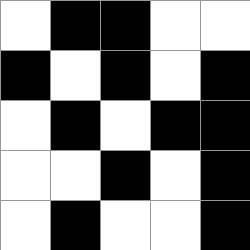[["white", "black", "black", "white", "white"], ["black", "white", "black", "white", "black"], ["white", "black", "white", "black", "black"], ["white", "white", "black", "white", "black"], ["white", "black", "white", "white", "black"]]